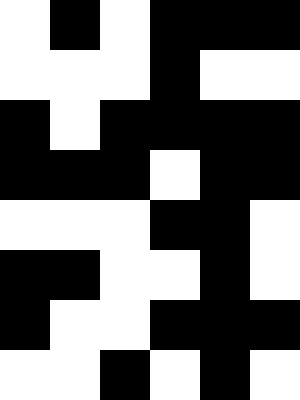[["white", "black", "white", "black", "black", "black"], ["white", "white", "white", "black", "white", "white"], ["black", "white", "black", "black", "black", "black"], ["black", "black", "black", "white", "black", "black"], ["white", "white", "white", "black", "black", "white"], ["black", "black", "white", "white", "black", "white"], ["black", "white", "white", "black", "black", "black"], ["white", "white", "black", "white", "black", "white"]]